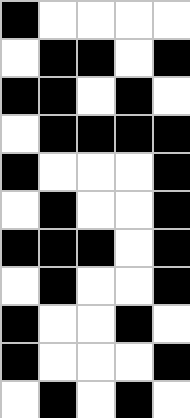[["black", "white", "white", "white", "white"], ["white", "black", "black", "white", "black"], ["black", "black", "white", "black", "white"], ["white", "black", "black", "black", "black"], ["black", "white", "white", "white", "black"], ["white", "black", "white", "white", "black"], ["black", "black", "black", "white", "black"], ["white", "black", "white", "white", "black"], ["black", "white", "white", "black", "white"], ["black", "white", "white", "white", "black"], ["white", "black", "white", "black", "white"]]